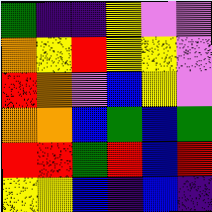[["green", "indigo", "indigo", "yellow", "violet", "violet"], ["orange", "yellow", "red", "yellow", "yellow", "violet"], ["red", "orange", "violet", "blue", "yellow", "violet"], ["orange", "orange", "blue", "green", "blue", "green"], ["red", "red", "green", "red", "blue", "red"], ["yellow", "yellow", "blue", "indigo", "blue", "indigo"]]